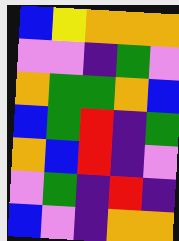[["blue", "yellow", "orange", "orange", "orange"], ["violet", "violet", "indigo", "green", "violet"], ["orange", "green", "green", "orange", "blue"], ["blue", "green", "red", "indigo", "green"], ["orange", "blue", "red", "indigo", "violet"], ["violet", "green", "indigo", "red", "indigo"], ["blue", "violet", "indigo", "orange", "orange"]]